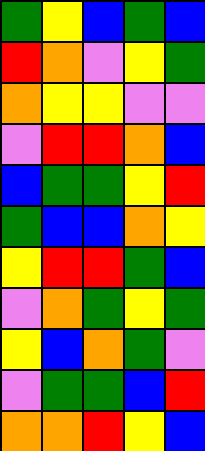[["green", "yellow", "blue", "green", "blue"], ["red", "orange", "violet", "yellow", "green"], ["orange", "yellow", "yellow", "violet", "violet"], ["violet", "red", "red", "orange", "blue"], ["blue", "green", "green", "yellow", "red"], ["green", "blue", "blue", "orange", "yellow"], ["yellow", "red", "red", "green", "blue"], ["violet", "orange", "green", "yellow", "green"], ["yellow", "blue", "orange", "green", "violet"], ["violet", "green", "green", "blue", "red"], ["orange", "orange", "red", "yellow", "blue"]]